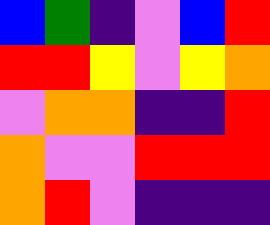[["blue", "green", "indigo", "violet", "blue", "red"], ["red", "red", "yellow", "violet", "yellow", "orange"], ["violet", "orange", "orange", "indigo", "indigo", "red"], ["orange", "violet", "violet", "red", "red", "red"], ["orange", "red", "violet", "indigo", "indigo", "indigo"]]